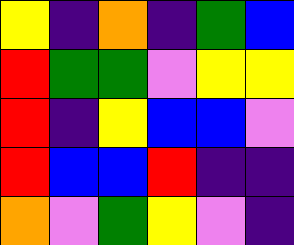[["yellow", "indigo", "orange", "indigo", "green", "blue"], ["red", "green", "green", "violet", "yellow", "yellow"], ["red", "indigo", "yellow", "blue", "blue", "violet"], ["red", "blue", "blue", "red", "indigo", "indigo"], ["orange", "violet", "green", "yellow", "violet", "indigo"]]